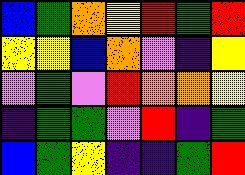[["blue", "green", "orange", "yellow", "red", "green", "red"], ["yellow", "yellow", "blue", "orange", "violet", "indigo", "yellow"], ["violet", "green", "violet", "red", "orange", "orange", "yellow"], ["indigo", "green", "green", "violet", "red", "indigo", "green"], ["blue", "green", "yellow", "indigo", "indigo", "green", "red"]]